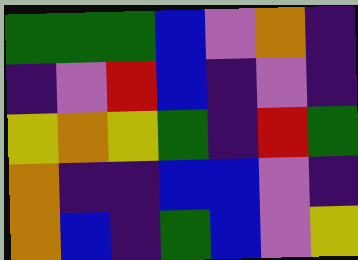[["green", "green", "green", "blue", "violet", "orange", "indigo"], ["indigo", "violet", "red", "blue", "indigo", "violet", "indigo"], ["yellow", "orange", "yellow", "green", "indigo", "red", "green"], ["orange", "indigo", "indigo", "blue", "blue", "violet", "indigo"], ["orange", "blue", "indigo", "green", "blue", "violet", "yellow"]]